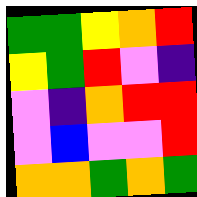[["green", "green", "yellow", "orange", "red"], ["yellow", "green", "red", "violet", "indigo"], ["violet", "indigo", "orange", "red", "red"], ["violet", "blue", "violet", "violet", "red"], ["orange", "orange", "green", "orange", "green"]]